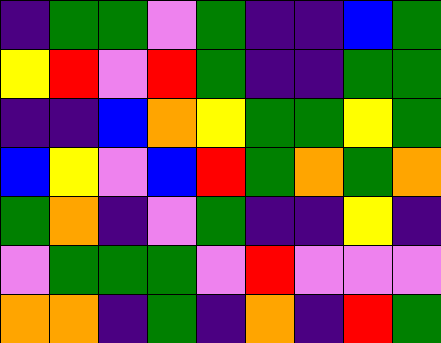[["indigo", "green", "green", "violet", "green", "indigo", "indigo", "blue", "green"], ["yellow", "red", "violet", "red", "green", "indigo", "indigo", "green", "green"], ["indigo", "indigo", "blue", "orange", "yellow", "green", "green", "yellow", "green"], ["blue", "yellow", "violet", "blue", "red", "green", "orange", "green", "orange"], ["green", "orange", "indigo", "violet", "green", "indigo", "indigo", "yellow", "indigo"], ["violet", "green", "green", "green", "violet", "red", "violet", "violet", "violet"], ["orange", "orange", "indigo", "green", "indigo", "orange", "indigo", "red", "green"]]